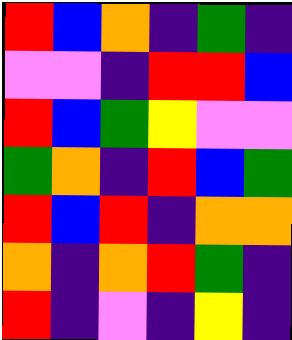[["red", "blue", "orange", "indigo", "green", "indigo"], ["violet", "violet", "indigo", "red", "red", "blue"], ["red", "blue", "green", "yellow", "violet", "violet"], ["green", "orange", "indigo", "red", "blue", "green"], ["red", "blue", "red", "indigo", "orange", "orange"], ["orange", "indigo", "orange", "red", "green", "indigo"], ["red", "indigo", "violet", "indigo", "yellow", "indigo"]]